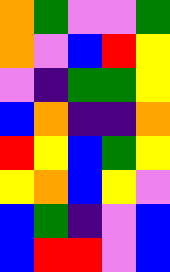[["orange", "green", "violet", "violet", "green"], ["orange", "violet", "blue", "red", "yellow"], ["violet", "indigo", "green", "green", "yellow"], ["blue", "orange", "indigo", "indigo", "orange"], ["red", "yellow", "blue", "green", "yellow"], ["yellow", "orange", "blue", "yellow", "violet"], ["blue", "green", "indigo", "violet", "blue"], ["blue", "red", "red", "violet", "blue"]]